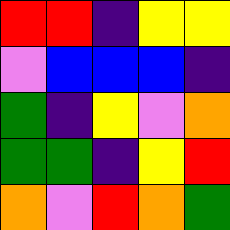[["red", "red", "indigo", "yellow", "yellow"], ["violet", "blue", "blue", "blue", "indigo"], ["green", "indigo", "yellow", "violet", "orange"], ["green", "green", "indigo", "yellow", "red"], ["orange", "violet", "red", "orange", "green"]]